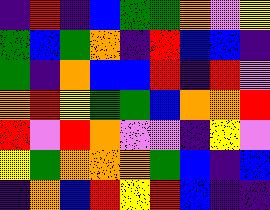[["indigo", "red", "indigo", "blue", "green", "green", "orange", "violet", "yellow"], ["green", "blue", "green", "orange", "indigo", "red", "blue", "blue", "indigo"], ["green", "indigo", "orange", "blue", "blue", "red", "indigo", "red", "violet"], ["orange", "red", "yellow", "green", "green", "blue", "orange", "orange", "red"], ["red", "violet", "red", "orange", "violet", "violet", "indigo", "yellow", "violet"], ["yellow", "green", "orange", "orange", "orange", "green", "blue", "indigo", "blue"], ["indigo", "orange", "blue", "red", "yellow", "red", "blue", "indigo", "indigo"]]